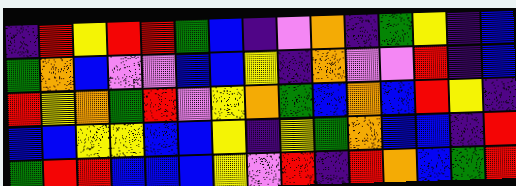[["indigo", "red", "yellow", "red", "red", "green", "blue", "indigo", "violet", "orange", "indigo", "green", "yellow", "indigo", "blue"], ["green", "orange", "blue", "violet", "violet", "blue", "blue", "yellow", "indigo", "orange", "violet", "violet", "red", "indigo", "blue"], ["red", "yellow", "orange", "green", "red", "violet", "yellow", "orange", "green", "blue", "orange", "blue", "red", "yellow", "indigo"], ["blue", "blue", "yellow", "yellow", "blue", "blue", "yellow", "indigo", "yellow", "green", "orange", "blue", "blue", "indigo", "red"], ["green", "red", "red", "blue", "blue", "blue", "yellow", "violet", "red", "indigo", "red", "orange", "blue", "green", "red"]]